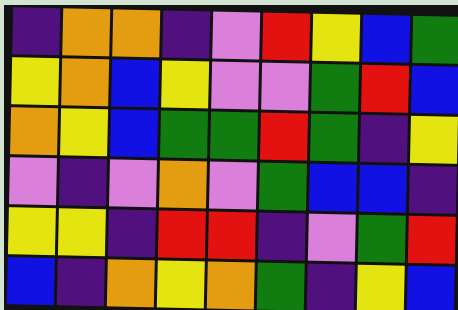[["indigo", "orange", "orange", "indigo", "violet", "red", "yellow", "blue", "green"], ["yellow", "orange", "blue", "yellow", "violet", "violet", "green", "red", "blue"], ["orange", "yellow", "blue", "green", "green", "red", "green", "indigo", "yellow"], ["violet", "indigo", "violet", "orange", "violet", "green", "blue", "blue", "indigo"], ["yellow", "yellow", "indigo", "red", "red", "indigo", "violet", "green", "red"], ["blue", "indigo", "orange", "yellow", "orange", "green", "indigo", "yellow", "blue"]]